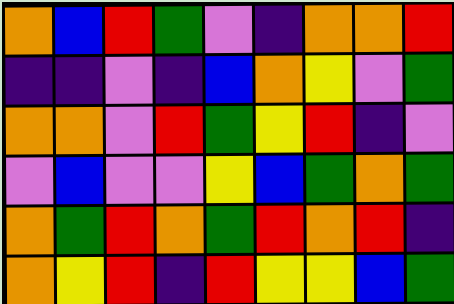[["orange", "blue", "red", "green", "violet", "indigo", "orange", "orange", "red"], ["indigo", "indigo", "violet", "indigo", "blue", "orange", "yellow", "violet", "green"], ["orange", "orange", "violet", "red", "green", "yellow", "red", "indigo", "violet"], ["violet", "blue", "violet", "violet", "yellow", "blue", "green", "orange", "green"], ["orange", "green", "red", "orange", "green", "red", "orange", "red", "indigo"], ["orange", "yellow", "red", "indigo", "red", "yellow", "yellow", "blue", "green"]]